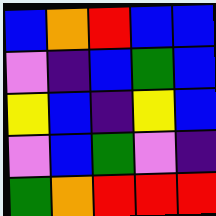[["blue", "orange", "red", "blue", "blue"], ["violet", "indigo", "blue", "green", "blue"], ["yellow", "blue", "indigo", "yellow", "blue"], ["violet", "blue", "green", "violet", "indigo"], ["green", "orange", "red", "red", "red"]]